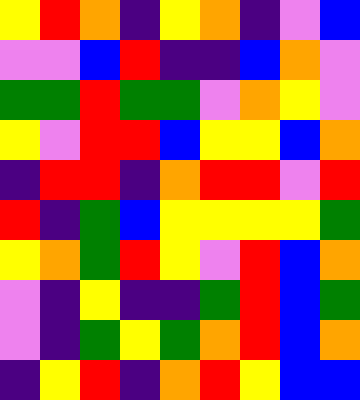[["yellow", "red", "orange", "indigo", "yellow", "orange", "indigo", "violet", "blue"], ["violet", "violet", "blue", "red", "indigo", "indigo", "blue", "orange", "violet"], ["green", "green", "red", "green", "green", "violet", "orange", "yellow", "violet"], ["yellow", "violet", "red", "red", "blue", "yellow", "yellow", "blue", "orange"], ["indigo", "red", "red", "indigo", "orange", "red", "red", "violet", "red"], ["red", "indigo", "green", "blue", "yellow", "yellow", "yellow", "yellow", "green"], ["yellow", "orange", "green", "red", "yellow", "violet", "red", "blue", "orange"], ["violet", "indigo", "yellow", "indigo", "indigo", "green", "red", "blue", "green"], ["violet", "indigo", "green", "yellow", "green", "orange", "red", "blue", "orange"], ["indigo", "yellow", "red", "indigo", "orange", "red", "yellow", "blue", "blue"]]